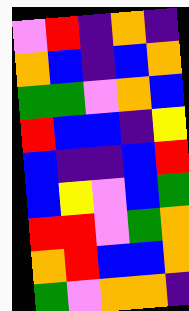[["violet", "red", "indigo", "orange", "indigo"], ["orange", "blue", "indigo", "blue", "orange"], ["green", "green", "violet", "orange", "blue"], ["red", "blue", "blue", "indigo", "yellow"], ["blue", "indigo", "indigo", "blue", "red"], ["blue", "yellow", "violet", "blue", "green"], ["red", "red", "violet", "green", "orange"], ["orange", "red", "blue", "blue", "orange"], ["green", "violet", "orange", "orange", "indigo"]]